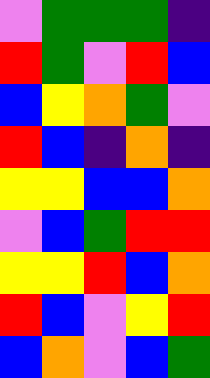[["violet", "green", "green", "green", "indigo"], ["red", "green", "violet", "red", "blue"], ["blue", "yellow", "orange", "green", "violet"], ["red", "blue", "indigo", "orange", "indigo"], ["yellow", "yellow", "blue", "blue", "orange"], ["violet", "blue", "green", "red", "red"], ["yellow", "yellow", "red", "blue", "orange"], ["red", "blue", "violet", "yellow", "red"], ["blue", "orange", "violet", "blue", "green"]]